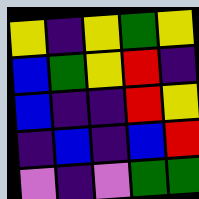[["yellow", "indigo", "yellow", "green", "yellow"], ["blue", "green", "yellow", "red", "indigo"], ["blue", "indigo", "indigo", "red", "yellow"], ["indigo", "blue", "indigo", "blue", "red"], ["violet", "indigo", "violet", "green", "green"]]